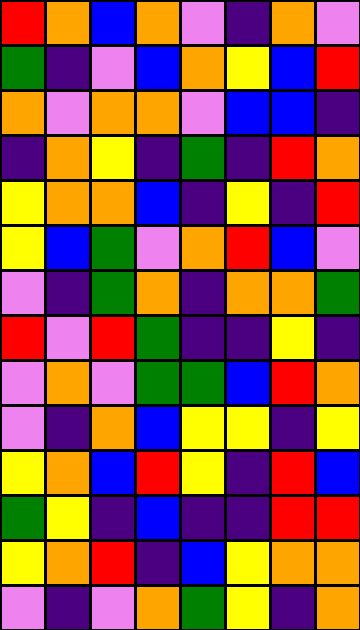[["red", "orange", "blue", "orange", "violet", "indigo", "orange", "violet"], ["green", "indigo", "violet", "blue", "orange", "yellow", "blue", "red"], ["orange", "violet", "orange", "orange", "violet", "blue", "blue", "indigo"], ["indigo", "orange", "yellow", "indigo", "green", "indigo", "red", "orange"], ["yellow", "orange", "orange", "blue", "indigo", "yellow", "indigo", "red"], ["yellow", "blue", "green", "violet", "orange", "red", "blue", "violet"], ["violet", "indigo", "green", "orange", "indigo", "orange", "orange", "green"], ["red", "violet", "red", "green", "indigo", "indigo", "yellow", "indigo"], ["violet", "orange", "violet", "green", "green", "blue", "red", "orange"], ["violet", "indigo", "orange", "blue", "yellow", "yellow", "indigo", "yellow"], ["yellow", "orange", "blue", "red", "yellow", "indigo", "red", "blue"], ["green", "yellow", "indigo", "blue", "indigo", "indigo", "red", "red"], ["yellow", "orange", "red", "indigo", "blue", "yellow", "orange", "orange"], ["violet", "indigo", "violet", "orange", "green", "yellow", "indigo", "orange"]]